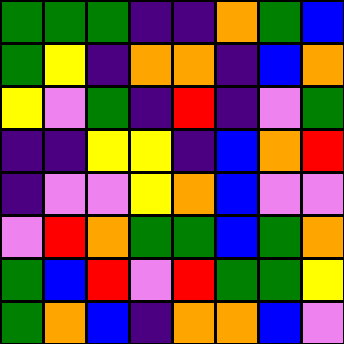[["green", "green", "green", "indigo", "indigo", "orange", "green", "blue"], ["green", "yellow", "indigo", "orange", "orange", "indigo", "blue", "orange"], ["yellow", "violet", "green", "indigo", "red", "indigo", "violet", "green"], ["indigo", "indigo", "yellow", "yellow", "indigo", "blue", "orange", "red"], ["indigo", "violet", "violet", "yellow", "orange", "blue", "violet", "violet"], ["violet", "red", "orange", "green", "green", "blue", "green", "orange"], ["green", "blue", "red", "violet", "red", "green", "green", "yellow"], ["green", "orange", "blue", "indigo", "orange", "orange", "blue", "violet"]]